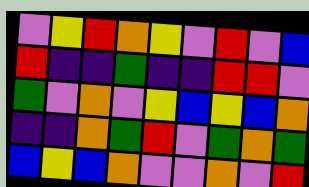[["violet", "yellow", "red", "orange", "yellow", "violet", "red", "violet", "blue"], ["red", "indigo", "indigo", "green", "indigo", "indigo", "red", "red", "violet"], ["green", "violet", "orange", "violet", "yellow", "blue", "yellow", "blue", "orange"], ["indigo", "indigo", "orange", "green", "red", "violet", "green", "orange", "green"], ["blue", "yellow", "blue", "orange", "violet", "violet", "orange", "violet", "red"]]